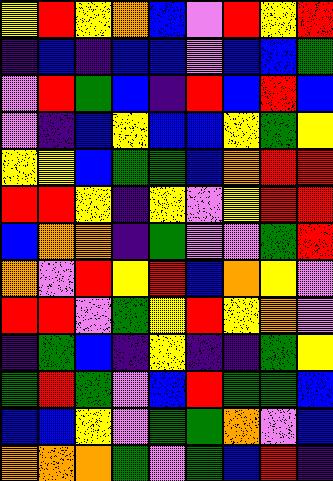[["yellow", "red", "yellow", "orange", "blue", "violet", "red", "yellow", "red"], ["indigo", "blue", "indigo", "blue", "blue", "violet", "blue", "blue", "green"], ["violet", "red", "green", "blue", "indigo", "red", "blue", "red", "blue"], ["violet", "indigo", "blue", "yellow", "blue", "blue", "yellow", "green", "yellow"], ["yellow", "yellow", "blue", "green", "green", "blue", "orange", "red", "red"], ["red", "red", "yellow", "indigo", "yellow", "violet", "yellow", "red", "red"], ["blue", "orange", "orange", "indigo", "green", "violet", "violet", "green", "red"], ["orange", "violet", "red", "yellow", "red", "blue", "orange", "yellow", "violet"], ["red", "red", "violet", "green", "yellow", "red", "yellow", "orange", "violet"], ["indigo", "green", "blue", "indigo", "yellow", "indigo", "indigo", "green", "yellow"], ["green", "red", "green", "violet", "blue", "red", "green", "green", "blue"], ["blue", "blue", "yellow", "violet", "green", "green", "orange", "violet", "blue"], ["orange", "orange", "orange", "green", "violet", "green", "blue", "red", "indigo"]]